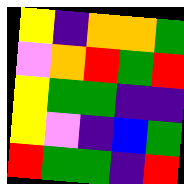[["yellow", "indigo", "orange", "orange", "green"], ["violet", "orange", "red", "green", "red"], ["yellow", "green", "green", "indigo", "indigo"], ["yellow", "violet", "indigo", "blue", "green"], ["red", "green", "green", "indigo", "red"]]